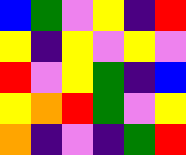[["blue", "green", "violet", "yellow", "indigo", "red"], ["yellow", "indigo", "yellow", "violet", "yellow", "violet"], ["red", "violet", "yellow", "green", "indigo", "blue"], ["yellow", "orange", "red", "green", "violet", "yellow"], ["orange", "indigo", "violet", "indigo", "green", "red"]]